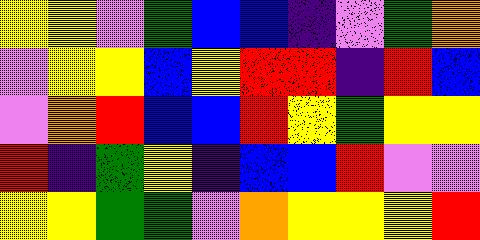[["yellow", "yellow", "violet", "green", "blue", "blue", "indigo", "violet", "green", "orange"], ["violet", "yellow", "yellow", "blue", "yellow", "red", "red", "indigo", "red", "blue"], ["violet", "orange", "red", "blue", "blue", "red", "yellow", "green", "yellow", "yellow"], ["red", "indigo", "green", "yellow", "indigo", "blue", "blue", "red", "violet", "violet"], ["yellow", "yellow", "green", "green", "violet", "orange", "yellow", "yellow", "yellow", "red"]]